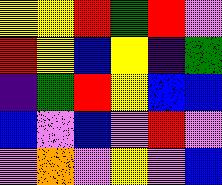[["yellow", "yellow", "red", "green", "red", "violet"], ["red", "yellow", "blue", "yellow", "indigo", "green"], ["indigo", "green", "red", "yellow", "blue", "blue"], ["blue", "violet", "blue", "violet", "red", "violet"], ["violet", "orange", "violet", "yellow", "violet", "blue"]]